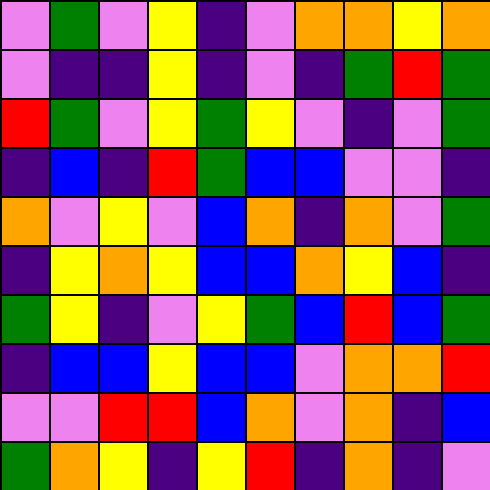[["violet", "green", "violet", "yellow", "indigo", "violet", "orange", "orange", "yellow", "orange"], ["violet", "indigo", "indigo", "yellow", "indigo", "violet", "indigo", "green", "red", "green"], ["red", "green", "violet", "yellow", "green", "yellow", "violet", "indigo", "violet", "green"], ["indigo", "blue", "indigo", "red", "green", "blue", "blue", "violet", "violet", "indigo"], ["orange", "violet", "yellow", "violet", "blue", "orange", "indigo", "orange", "violet", "green"], ["indigo", "yellow", "orange", "yellow", "blue", "blue", "orange", "yellow", "blue", "indigo"], ["green", "yellow", "indigo", "violet", "yellow", "green", "blue", "red", "blue", "green"], ["indigo", "blue", "blue", "yellow", "blue", "blue", "violet", "orange", "orange", "red"], ["violet", "violet", "red", "red", "blue", "orange", "violet", "orange", "indigo", "blue"], ["green", "orange", "yellow", "indigo", "yellow", "red", "indigo", "orange", "indigo", "violet"]]